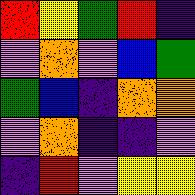[["red", "yellow", "green", "red", "indigo"], ["violet", "orange", "violet", "blue", "green"], ["green", "blue", "indigo", "orange", "orange"], ["violet", "orange", "indigo", "indigo", "violet"], ["indigo", "red", "violet", "yellow", "yellow"]]